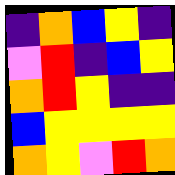[["indigo", "orange", "blue", "yellow", "indigo"], ["violet", "red", "indigo", "blue", "yellow"], ["orange", "red", "yellow", "indigo", "indigo"], ["blue", "yellow", "yellow", "yellow", "yellow"], ["orange", "yellow", "violet", "red", "orange"]]